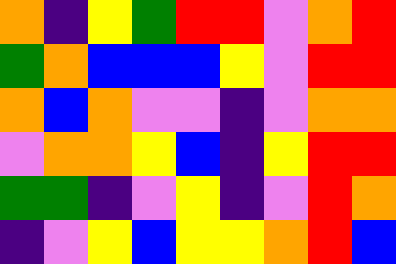[["orange", "indigo", "yellow", "green", "red", "red", "violet", "orange", "red"], ["green", "orange", "blue", "blue", "blue", "yellow", "violet", "red", "red"], ["orange", "blue", "orange", "violet", "violet", "indigo", "violet", "orange", "orange"], ["violet", "orange", "orange", "yellow", "blue", "indigo", "yellow", "red", "red"], ["green", "green", "indigo", "violet", "yellow", "indigo", "violet", "red", "orange"], ["indigo", "violet", "yellow", "blue", "yellow", "yellow", "orange", "red", "blue"]]